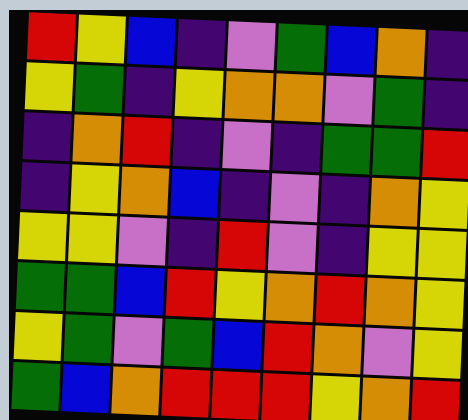[["red", "yellow", "blue", "indigo", "violet", "green", "blue", "orange", "indigo"], ["yellow", "green", "indigo", "yellow", "orange", "orange", "violet", "green", "indigo"], ["indigo", "orange", "red", "indigo", "violet", "indigo", "green", "green", "red"], ["indigo", "yellow", "orange", "blue", "indigo", "violet", "indigo", "orange", "yellow"], ["yellow", "yellow", "violet", "indigo", "red", "violet", "indigo", "yellow", "yellow"], ["green", "green", "blue", "red", "yellow", "orange", "red", "orange", "yellow"], ["yellow", "green", "violet", "green", "blue", "red", "orange", "violet", "yellow"], ["green", "blue", "orange", "red", "red", "red", "yellow", "orange", "red"]]